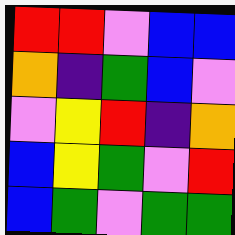[["red", "red", "violet", "blue", "blue"], ["orange", "indigo", "green", "blue", "violet"], ["violet", "yellow", "red", "indigo", "orange"], ["blue", "yellow", "green", "violet", "red"], ["blue", "green", "violet", "green", "green"]]